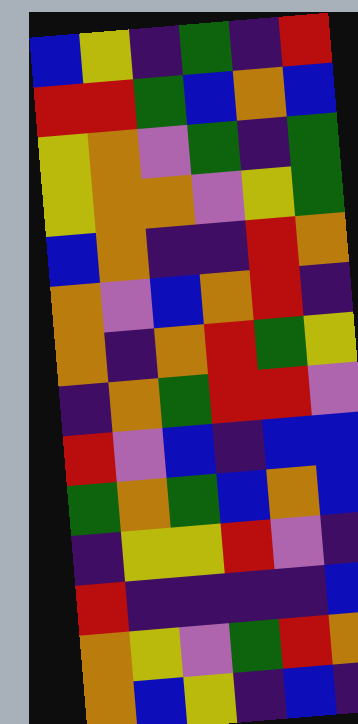[["blue", "yellow", "indigo", "green", "indigo", "red"], ["red", "red", "green", "blue", "orange", "blue"], ["yellow", "orange", "violet", "green", "indigo", "green"], ["yellow", "orange", "orange", "violet", "yellow", "green"], ["blue", "orange", "indigo", "indigo", "red", "orange"], ["orange", "violet", "blue", "orange", "red", "indigo"], ["orange", "indigo", "orange", "red", "green", "yellow"], ["indigo", "orange", "green", "red", "red", "violet"], ["red", "violet", "blue", "indigo", "blue", "blue"], ["green", "orange", "green", "blue", "orange", "blue"], ["indigo", "yellow", "yellow", "red", "violet", "indigo"], ["red", "indigo", "indigo", "indigo", "indigo", "blue"], ["orange", "yellow", "violet", "green", "red", "orange"], ["orange", "blue", "yellow", "indigo", "blue", "indigo"]]